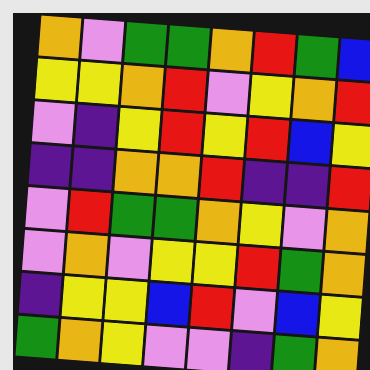[["orange", "violet", "green", "green", "orange", "red", "green", "blue"], ["yellow", "yellow", "orange", "red", "violet", "yellow", "orange", "red"], ["violet", "indigo", "yellow", "red", "yellow", "red", "blue", "yellow"], ["indigo", "indigo", "orange", "orange", "red", "indigo", "indigo", "red"], ["violet", "red", "green", "green", "orange", "yellow", "violet", "orange"], ["violet", "orange", "violet", "yellow", "yellow", "red", "green", "orange"], ["indigo", "yellow", "yellow", "blue", "red", "violet", "blue", "yellow"], ["green", "orange", "yellow", "violet", "violet", "indigo", "green", "orange"]]